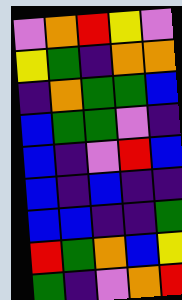[["violet", "orange", "red", "yellow", "violet"], ["yellow", "green", "indigo", "orange", "orange"], ["indigo", "orange", "green", "green", "blue"], ["blue", "green", "green", "violet", "indigo"], ["blue", "indigo", "violet", "red", "blue"], ["blue", "indigo", "blue", "indigo", "indigo"], ["blue", "blue", "indigo", "indigo", "green"], ["red", "green", "orange", "blue", "yellow"], ["green", "indigo", "violet", "orange", "red"]]